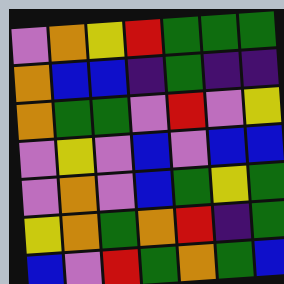[["violet", "orange", "yellow", "red", "green", "green", "green"], ["orange", "blue", "blue", "indigo", "green", "indigo", "indigo"], ["orange", "green", "green", "violet", "red", "violet", "yellow"], ["violet", "yellow", "violet", "blue", "violet", "blue", "blue"], ["violet", "orange", "violet", "blue", "green", "yellow", "green"], ["yellow", "orange", "green", "orange", "red", "indigo", "green"], ["blue", "violet", "red", "green", "orange", "green", "blue"]]